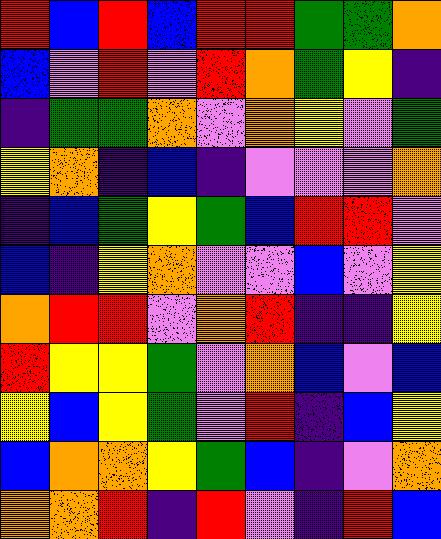[["red", "blue", "red", "blue", "red", "red", "green", "green", "orange"], ["blue", "violet", "red", "violet", "red", "orange", "green", "yellow", "indigo"], ["indigo", "green", "green", "orange", "violet", "orange", "yellow", "violet", "green"], ["yellow", "orange", "indigo", "blue", "indigo", "violet", "violet", "violet", "orange"], ["indigo", "blue", "green", "yellow", "green", "blue", "red", "red", "violet"], ["blue", "indigo", "yellow", "orange", "violet", "violet", "blue", "violet", "yellow"], ["orange", "red", "red", "violet", "orange", "red", "indigo", "indigo", "yellow"], ["red", "yellow", "yellow", "green", "violet", "orange", "blue", "violet", "blue"], ["yellow", "blue", "yellow", "green", "violet", "red", "indigo", "blue", "yellow"], ["blue", "orange", "orange", "yellow", "green", "blue", "indigo", "violet", "orange"], ["orange", "orange", "red", "indigo", "red", "violet", "indigo", "red", "blue"]]